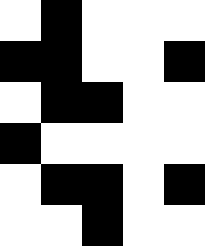[["white", "black", "white", "white", "white"], ["black", "black", "white", "white", "black"], ["white", "black", "black", "white", "white"], ["black", "white", "white", "white", "white"], ["white", "black", "black", "white", "black"], ["white", "white", "black", "white", "white"]]